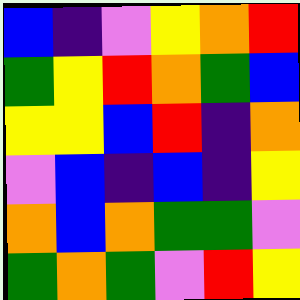[["blue", "indigo", "violet", "yellow", "orange", "red"], ["green", "yellow", "red", "orange", "green", "blue"], ["yellow", "yellow", "blue", "red", "indigo", "orange"], ["violet", "blue", "indigo", "blue", "indigo", "yellow"], ["orange", "blue", "orange", "green", "green", "violet"], ["green", "orange", "green", "violet", "red", "yellow"]]